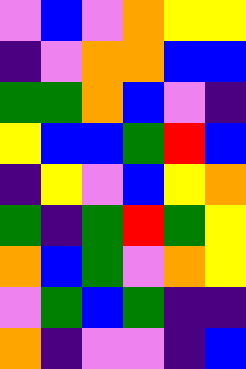[["violet", "blue", "violet", "orange", "yellow", "yellow"], ["indigo", "violet", "orange", "orange", "blue", "blue"], ["green", "green", "orange", "blue", "violet", "indigo"], ["yellow", "blue", "blue", "green", "red", "blue"], ["indigo", "yellow", "violet", "blue", "yellow", "orange"], ["green", "indigo", "green", "red", "green", "yellow"], ["orange", "blue", "green", "violet", "orange", "yellow"], ["violet", "green", "blue", "green", "indigo", "indigo"], ["orange", "indigo", "violet", "violet", "indigo", "blue"]]